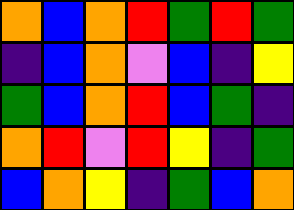[["orange", "blue", "orange", "red", "green", "red", "green"], ["indigo", "blue", "orange", "violet", "blue", "indigo", "yellow"], ["green", "blue", "orange", "red", "blue", "green", "indigo"], ["orange", "red", "violet", "red", "yellow", "indigo", "green"], ["blue", "orange", "yellow", "indigo", "green", "blue", "orange"]]